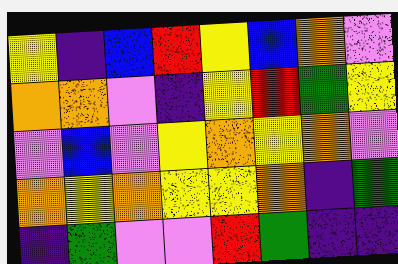[["yellow", "indigo", "blue", "red", "yellow", "blue", "orange", "violet"], ["orange", "orange", "violet", "indigo", "yellow", "red", "green", "yellow"], ["violet", "blue", "violet", "yellow", "orange", "yellow", "orange", "violet"], ["orange", "yellow", "orange", "yellow", "yellow", "orange", "indigo", "green"], ["indigo", "green", "violet", "violet", "red", "green", "indigo", "indigo"]]